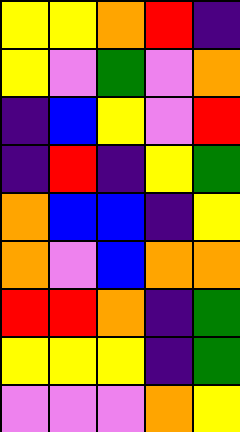[["yellow", "yellow", "orange", "red", "indigo"], ["yellow", "violet", "green", "violet", "orange"], ["indigo", "blue", "yellow", "violet", "red"], ["indigo", "red", "indigo", "yellow", "green"], ["orange", "blue", "blue", "indigo", "yellow"], ["orange", "violet", "blue", "orange", "orange"], ["red", "red", "orange", "indigo", "green"], ["yellow", "yellow", "yellow", "indigo", "green"], ["violet", "violet", "violet", "orange", "yellow"]]